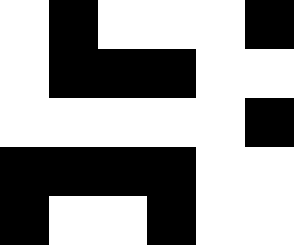[["white", "black", "white", "white", "white", "black"], ["white", "black", "black", "black", "white", "white"], ["white", "white", "white", "white", "white", "black"], ["black", "black", "black", "black", "white", "white"], ["black", "white", "white", "black", "white", "white"]]